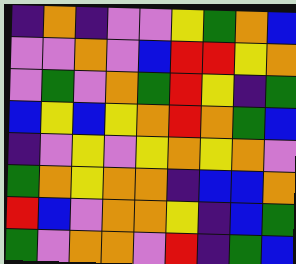[["indigo", "orange", "indigo", "violet", "violet", "yellow", "green", "orange", "blue"], ["violet", "violet", "orange", "violet", "blue", "red", "red", "yellow", "orange"], ["violet", "green", "violet", "orange", "green", "red", "yellow", "indigo", "green"], ["blue", "yellow", "blue", "yellow", "orange", "red", "orange", "green", "blue"], ["indigo", "violet", "yellow", "violet", "yellow", "orange", "yellow", "orange", "violet"], ["green", "orange", "yellow", "orange", "orange", "indigo", "blue", "blue", "orange"], ["red", "blue", "violet", "orange", "orange", "yellow", "indigo", "blue", "green"], ["green", "violet", "orange", "orange", "violet", "red", "indigo", "green", "blue"]]